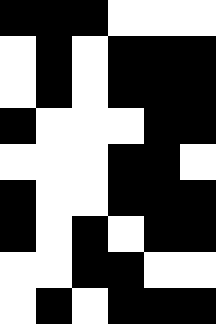[["black", "black", "black", "white", "white", "white"], ["white", "black", "white", "black", "black", "black"], ["white", "black", "white", "black", "black", "black"], ["black", "white", "white", "white", "black", "black"], ["white", "white", "white", "black", "black", "white"], ["black", "white", "white", "black", "black", "black"], ["black", "white", "black", "white", "black", "black"], ["white", "white", "black", "black", "white", "white"], ["white", "black", "white", "black", "black", "black"]]